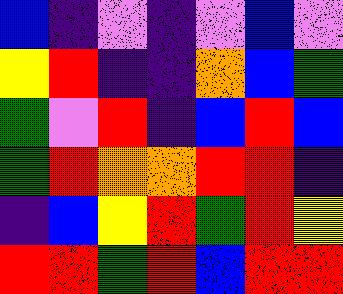[["blue", "indigo", "violet", "indigo", "violet", "blue", "violet"], ["yellow", "red", "indigo", "indigo", "orange", "blue", "green"], ["green", "violet", "red", "indigo", "blue", "red", "blue"], ["green", "red", "orange", "orange", "red", "red", "indigo"], ["indigo", "blue", "yellow", "red", "green", "red", "yellow"], ["red", "red", "green", "red", "blue", "red", "red"]]